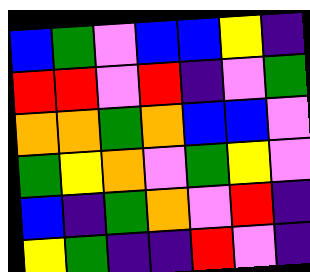[["blue", "green", "violet", "blue", "blue", "yellow", "indigo"], ["red", "red", "violet", "red", "indigo", "violet", "green"], ["orange", "orange", "green", "orange", "blue", "blue", "violet"], ["green", "yellow", "orange", "violet", "green", "yellow", "violet"], ["blue", "indigo", "green", "orange", "violet", "red", "indigo"], ["yellow", "green", "indigo", "indigo", "red", "violet", "indigo"]]